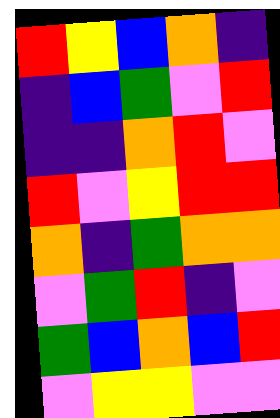[["red", "yellow", "blue", "orange", "indigo"], ["indigo", "blue", "green", "violet", "red"], ["indigo", "indigo", "orange", "red", "violet"], ["red", "violet", "yellow", "red", "red"], ["orange", "indigo", "green", "orange", "orange"], ["violet", "green", "red", "indigo", "violet"], ["green", "blue", "orange", "blue", "red"], ["violet", "yellow", "yellow", "violet", "violet"]]